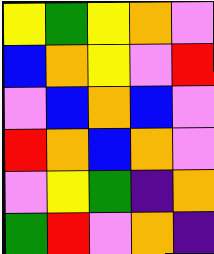[["yellow", "green", "yellow", "orange", "violet"], ["blue", "orange", "yellow", "violet", "red"], ["violet", "blue", "orange", "blue", "violet"], ["red", "orange", "blue", "orange", "violet"], ["violet", "yellow", "green", "indigo", "orange"], ["green", "red", "violet", "orange", "indigo"]]